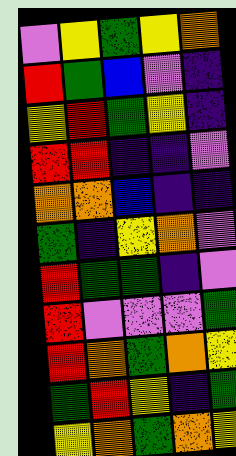[["violet", "yellow", "green", "yellow", "orange"], ["red", "green", "blue", "violet", "indigo"], ["yellow", "red", "green", "yellow", "indigo"], ["red", "red", "indigo", "indigo", "violet"], ["orange", "orange", "blue", "indigo", "indigo"], ["green", "indigo", "yellow", "orange", "violet"], ["red", "green", "green", "indigo", "violet"], ["red", "violet", "violet", "violet", "green"], ["red", "orange", "green", "orange", "yellow"], ["green", "red", "yellow", "indigo", "green"], ["yellow", "orange", "green", "orange", "yellow"]]